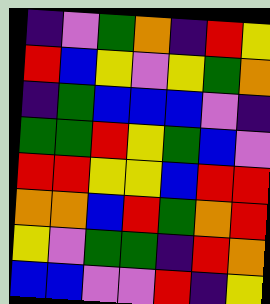[["indigo", "violet", "green", "orange", "indigo", "red", "yellow"], ["red", "blue", "yellow", "violet", "yellow", "green", "orange"], ["indigo", "green", "blue", "blue", "blue", "violet", "indigo"], ["green", "green", "red", "yellow", "green", "blue", "violet"], ["red", "red", "yellow", "yellow", "blue", "red", "red"], ["orange", "orange", "blue", "red", "green", "orange", "red"], ["yellow", "violet", "green", "green", "indigo", "red", "orange"], ["blue", "blue", "violet", "violet", "red", "indigo", "yellow"]]